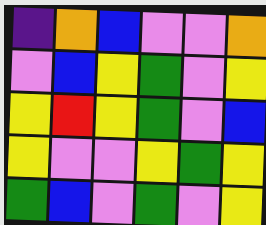[["indigo", "orange", "blue", "violet", "violet", "orange"], ["violet", "blue", "yellow", "green", "violet", "yellow"], ["yellow", "red", "yellow", "green", "violet", "blue"], ["yellow", "violet", "violet", "yellow", "green", "yellow"], ["green", "blue", "violet", "green", "violet", "yellow"]]